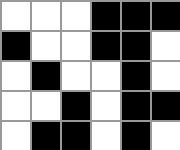[["white", "white", "white", "black", "black", "black"], ["black", "white", "white", "black", "black", "white"], ["white", "black", "white", "white", "black", "white"], ["white", "white", "black", "white", "black", "black"], ["white", "black", "black", "white", "black", "white"]]